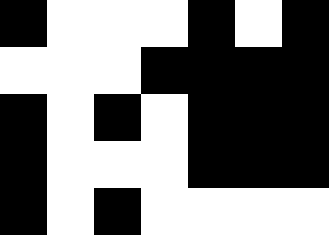[["black", "white", "white", "white", "black", "white", "black"], ["white", "white", "white", "black", "black", "black", "black"], ["black", "white", "black", "white", "black", "black", "black"], ["black", "white", "white", "white", "black", "black", "black"], ["black", "white", "black", "white", "white", "white", "white"]]